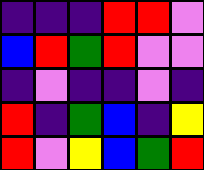[["indigo", "indigo", "indigo", "red", "red", "violet"], ["blue", "red", "green", "red", "violet", "violet"], ["indigo", "violet", "indigo", "indigo", "violet", "indigo"], ["red", "indigo", "green", "blue", "indigo", "yellow"], ["red", "violet", "yellow", "blue", "green", "red"]]